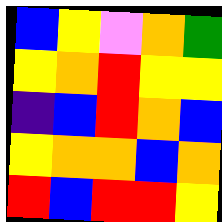[["blue", "yellow", "violet", "orange", "green"], ["yellow", "orange", "red", "yellow", "yellow"], ["indigo", "blue", "red", "orange", "blue"], ["yellow", "orange", "orange", "blue", "orange"], ["red", "blue", "red", "red", "yellow"]]